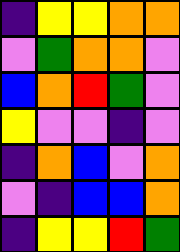[["indigo", "yellow", "yellow", "orange", "orange"], ["violet", "green", "orange", "orange", "violet"], ["blue", "orange", "red", "green", "violet"], ["yellow", "violet", "violet", "indigo", "violet"], ["indigo", "orange", "blue", "violet", "orange"], ["violet", "indigo", "blue", "blue", "orange"], ["indigo", "yellow", "yellow", "red", "green"]]